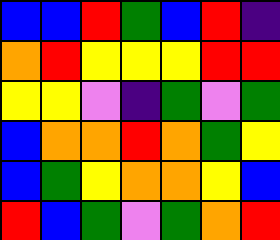[["blue", "blue", "red", "green", "blue", "red", "indigo"], ["orange", "red", "yellow", "yellow", "yellow", "red", "red"], ["yellow", "yellow", "violet", "indigo", "green", "violet", "green"], ["blue", "orange", "orange", "red", "orange", "green", "yellow"], ["blue", "green", "yellow", "orange", "orange", "yellow", "blue"], ["red", "blue", "green", "violet", "green", "orange", "red"]]